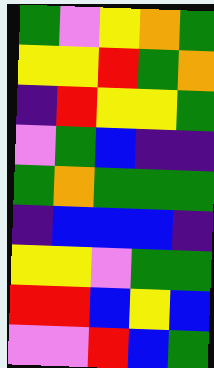[["green", "violet", "yellow", "orange", "green"], ["yellow", "yellow", "red", "green", "orange"], ["indigo", "red", "yellow", "yellow", "green"], ["violet", "green", "blue", "indigo", "indigo"], ["green", "orange", "green", "green", "green"], ["indigo", "blue", "blue", "blue", "indigo"], ["yellow", "yellow", "violet", "green", "green"], ["red", "red", "blue", "yellow", "blue"], ["violet", "violet", "red", "blue", "green"]]